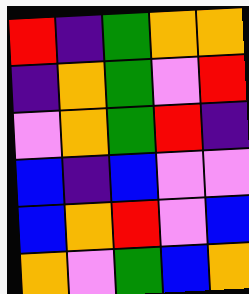[["red", "indigo", "green", "orange", "orange"], ["indigo", "orange", "green", "violet", "red"], ["violet", "orange", "green", "red", "indigo"], ["blue", "indigo", "blue", "violet", "violet"], ["blue", "orange", "red", "violet", "blue"], ["orange", "violet", "green", "blue", "orange"]]